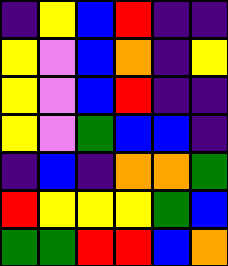[["indigo", "yellow", "blue", "red", "indigo", "indigo"], ["yellow", "violet", "blue", "orange", "indigo", "yellow"], ["yellow", "violet", "blue", "red", "indigo", "indigo"], ["yellow", "violet", "green", "blue", "blue", "indigo"], ["indigo", "blue", "indigo", "orange", "orange", "green"], ["red", "yellow", "yellow", "yellow", "green", "blue"], ["green", "green", "red", "red", "blue", "orange"]]